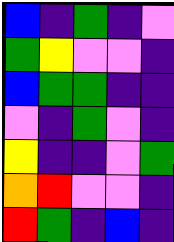[["blue", "indigo", "green", "indigo", "violet"], ["green", "yellow", "violet", "violet", "indigo"], ["blue", "green", "green", "indigo", "indigo"], ["violet", "indigo", "green", "violet", "indigo"], ["yellow", "indigo", "indigo", "violet", "green"], ["orange", "red", "violet", "violet", "indigo"], ["red", "green", "indigo", "blue", "indigo"]]